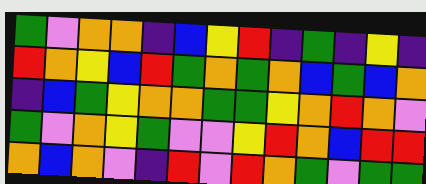[["green", "violet", "orange", "orange", "indigo", "blue", "yellow", "red", "indigo", "green", "indigo", "yellow", "indigo"], ["red", "orange", "yellow", "blue", "red", "green", "orange", "green", "orange", "blue", "green", "blue", "orange"], ["indigo", "blue", "green", "yellow", "orange", "orange", "green", "green", "yellow", "orange", "red", "orange", "violet"], ["green", "violet", "orange", "yellow", "green", "violet", "violet", "yellow", "red", "orange", "blue", "red", "red"], ["orange", "blue", "orange", "violet", "indigo", "red", "violet", "red", "orange", "green", "violet", "green", "green"]]